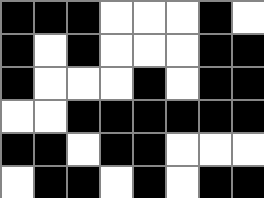[["black", "black", "black", "white", "white", "white", "black", "white"], ["black", "white", "black", "white", "white", "white", "black", "black"], ["black", "white", "white", "white", "black", "white", "black", "black"], ["white", "white", "black", "black", "black", "black", "black", "black"], ["black", "black", "white", "black", "black", "white", "white", "white"], ["white", "black", "black", "white", "black", "white", "black", "black"]]